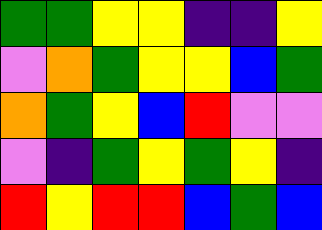[["green", "green", "yellow", "yellow", "indigo", "indigo", "yellow"], ["violet", "orange", "green", "yellow", "yellow", "blue", "green"], ["orange", "green", "yellow", "blue", "red", "violet", "violet"], ["violet", "indigo", "green", "yellow", "green", "yellow", "indigo"], ["red", "yellow", "red", "red", "blue", "green", "blue"]]